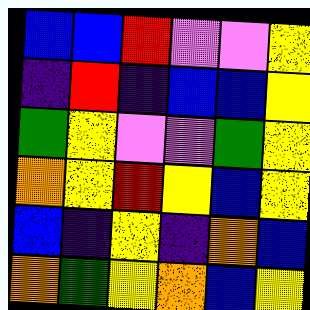[["blue", "blue", "red", "violet", "violet", "yellow"], ["indigo", "red", "indigo", "blue", "blue", "yellow"], ["green", "yellow", "violet", "violet", "green", "yellow"], ["orange", "yellow", "red", "yellow", "blue", "yellow"], ["blue", "indigo", "yellow", "indigo", "orange", "blue"], ["orange", "green", "yellow", "orange", "blue", "yellow"]]